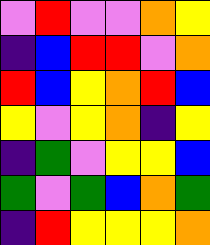[["violet", "red", "violet", "violet", "orange", "yellow"], ["indigo", "blue", "red", "red", "violet", "orange"], ["red", "blue", "yellow", "orange", "red", "blue"], ["yellow", "violet", "yellow", "orange", "indigo", "yellow"], ["indigo", "green", "violet", "yellow", "yellow", "blue"], ["green", "violet", "green", "blue", "orange", "green"], ["indigo", "red", "yellow", "yellow", "yellow", "orange"]]